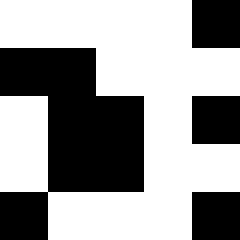[["white", "white", "white", "white", "black"], ["black", "black", "white", "white", "white"], ["white", "black", "black", "white", "black"], ["white", "black", "black", "white", "white"], ["black", "white", "white", "white", "black"]]